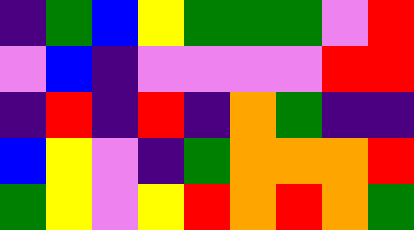[["indigo", "green", "blue", "yellow", "green", "green", "green", "violet", "red"], ["violet", "blue", "indigo", "violet", "violet", "violet", "violet", "red", "red"], ["indigo", "red", "indigo", "red", "indigo", "orange", "green", "indigo", "indigo"], ["blue", "yellow", "violet", "indigo", "green", "orange", "orange", "orange", "red"], ["green", "yellow", "violet", "yellow", "red", "orange", "red", "orange", "green"]]